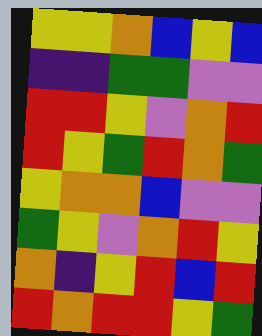[["yellow", "yellow", "orange", "blue", "yellow", "blue"], ["indigo", "indigo", "green", "green", "violet", "violet"], ["red", "red", "yellow", "violet", "orange", "red"], ["red", "yellow", "green", "red", "orange", "green"], ["yellow", "orange", "orange", "blue", "violet", "violet"], ["green", "yellow", "violet", "orange", "red", "yellow"], ["orange", "indigo", "yellow", "red", "blue", "red"], ["red", "orange", "red", "red", "yellow", "green"]]